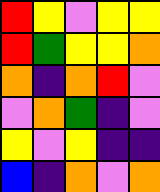[["red", "yellow", "violet", "yellow", "yellow"], ["red", "green", "yellow", "yellow", "orange"], ["orange", "indigo", "orange", "red", "violet"], ["violet", "orange", "green", "indigo", "violet"], ["yellow", "violet", "yellow", "indigo", "indigo"], ["blue", "indigo", "orange", "violet", "orange"]]